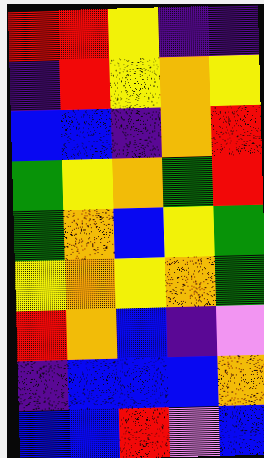[["red", "red", "yellow", "indigo", "indigo"], ["indigo", "red", "yellow", "orange", "yellow"], ["blue", "blue", "indigo", "orange", "red"], ["green", "yellow", "orange", "green", "red"], ["green", "orange", "blue", "yellow", "green"], ["yellow", "orange", "yellow", "orange", "green"], ["red", "orange", "blue", "indigo", "violet"], ["indigo", "blue", "blue", "blue", "orange"], ["blue", "blue", "red", "violet", "blue"]]